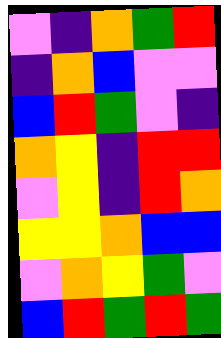[["violet", "indigo", "orange", "green", "red"], ["indigo", "orange", "blue", "violet", "violet"], ["blue", "red", "green", "violet", "indigo"], ["orange", "yellow", "indigo", "red", "red"], ["violet", "yellow", "indigo", "red", "orange"], ["yellow", "yellow", "orange", "blue", "blue"], ["violet", "orange", "yellow", "green", "violet"], ["blue", "red", "green", "red", "green"]]